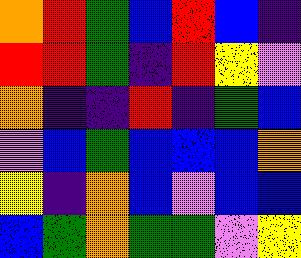[["orange", "red", "green", "blue", "red", "blue", "indigo"], ["red", "red", "green", "indigo", "red", "yellow", "violet"], ["orange", "indigo", "indigo", "red", "indigo", "green", "blue"], ["violet", "blue", "green", "blue", "blue", "blue", "orange"], ["yellow", "indigo", "orange", "blue", "violet", "blue", "blue"], ["blue", "green", "orange", "green", "green", "violet", "yellow"]]